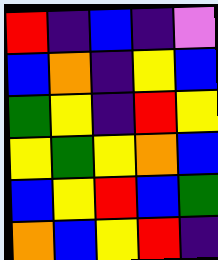[["red", "indigo", "blue", "indigo", "violet"], ["blue", "orange", "indigo", "yellow", "blue"], ["green", "yellow", "indigo", "red", "yellow"], ["yellow", "green", "yellow", "orange", "blue"], ["blue", "yellow", "red", "blue", "green"], ["orange", "blue", "yellow", "red", "indigo"]]